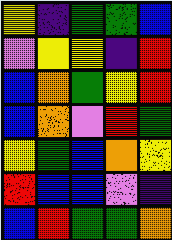[["yellow", "indigo", "green", "green", "blue"], ["violet", "yellow", "yellow", "indigo", "red"], ["blue", "orange", "green", "yellow", "red"], ["blue", "orange", "violet", "red", "green"], ["yellow", "green", "blue", "orange", "yellow"], ["red", "blue", "blue", "violet", "indigo"], ["blue", "red", "green", "green", "orange"]]